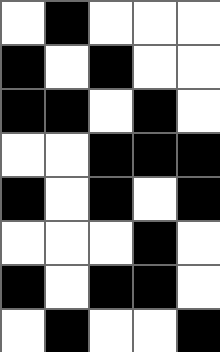[["white", "black", "white", "white", "white"], ["black", "white", "black", "white", "white"], ["black", "black", "white", "black", "white"], ["white", "white", "black", "black", "black"], ["black", "white", "black", "white", "black"], ["white", "white", "white", "black", "white"], ["black", "white", "black", "black", "white"], ["white", "black", "white", "white", "black"]]